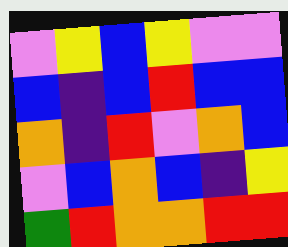[["violet", "yellow", "blue", "yellow", "violet", "violet"], ["blue", "indigo", "blue", "red", "blue", "blue"], ["orange", "indigo", "red", "violet", "orange", "blue"], ["violet", "blue", "orange", "blue", "indigo", "yellow"], ["green", "red", "orange", "orange", "red", "red"]]